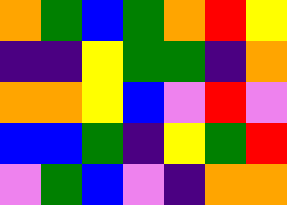[["orange", "green", "blue", "green", "orange", "red", "yellow"], ["indigo", "indigo", "yellow", "green", "green", "indigo", "orange"], ["orange", "orange", "yellow", "blue", "violet", "red", "violet"], ["blue", "blue", "green", "indigo", "yellow", "green", "red"], ["violet", "green", "blue", "violet", "indigo", "orange", "orange"]]